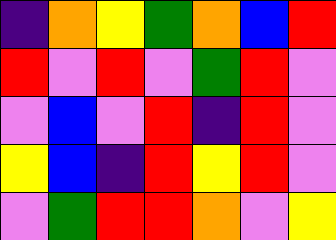[["indigo", "orange", "yellow", "green", "orange", "blue", "red"], ["red", "violet", "red", "violet", "green", "red", "violet"], ["violet", "blue", "violet", "red", "indigo", "red", "violet"], ["yellow", "blue", "indigo", "red", "yellow", "red", "violet"], ["violet", "green", "red", "red", "orange", "violet", "yellow"]]